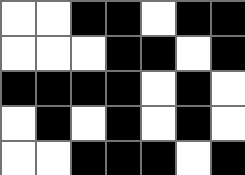[["white", "white", "black", "black", "white", "black", "black"], ["white", "white", "white", "black", "black", "white", "black"], ["black", "black", "black", "black", "white", "black", "white"], ["white", "black", "white", "black", "white", "black", "white"], ["white", "white", "black", "black", "black", "white", "black"]]